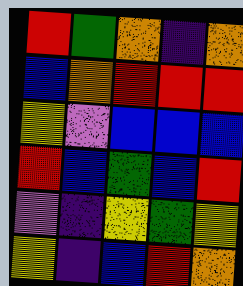[["red", "green", "orange", "indigo", "orange"], ["blue", "orange", "red", "red", "red"], ["yellow", "violet", "blue", "blue", "blue"], ["red", "blue", "green", "blue", "red"], ["violet", "indigo", "yellow", "green", "yellow"], ["yellow", "indigo", "blue", "red", "orange"]]